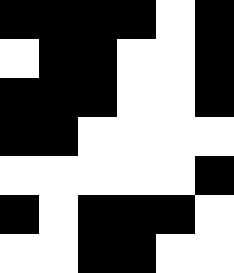[["black", "black", "black", "black", "white", "black"], ["white", "black", "black", "white", "white", "black"], ["black", "black", "black", "white", "white", "black"], ["black", "black", "white", "white", "white", "white"], ["white", "white", "white", "white", "white", "black"], ["black", "white", "black", "black", "black", "white"], ["white", "white", "black", "black", "white", "white"]]